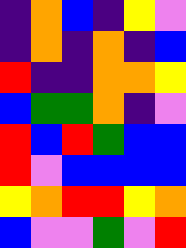[["indigo", "orange", "blue", "indigo", "yellow", "violet"], ["indigo", "orange", "indigo", "orange", "indigo", "blue"], ["red", "indigo", "indigo", "orange", "orange", "yellow"], ["blue", "green", "green", "orange", "indigo", "violet"], ["red", "blue", "red", "green", "blue", "blue"], ["red", "violet", "blue", "blue", "blue", "blue"], ["yellow", "orange", "red", "red", "yellow", "orange"], ["blue", "violet", "violet", "green", "violet", "red"]]